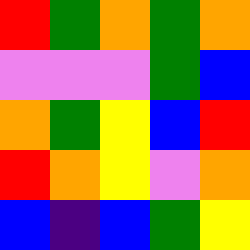[["red", "green", "orange", "green", "orange"], ["violet", "violet", "violet", "green", "blue"], ["orange", "green", "yellow", "blue", "red"], ["red", "orange", "yellow", "violet", "orange"], ["blue", "indigo", "blue", "green", "yellow"]]